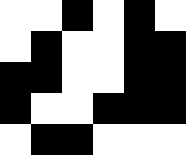[["white", "white", "black", "white", "black", "white"], ["white", "black", "white", "white", "black", "black"], ["black", "black", "white", "white", "black", "black"], ["black", "white", "white", "black", "black", "black"], ["white", "black", "black", "white", "white", "white"]]